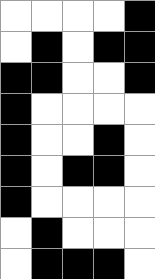[["white", "white", "white", "white", "black"], ["white", "black", "white", "black", "black"], ["black", "black", "white", "white", "black"], ["black", "white", "white", "white", "white"], ["black", "white", "white", "black", "white"], ["black", "white", "black", "black", "white"], ["black", "white", "white", "white", "white"], ["white", "black", "white", "white", "white"], ["white", "black", "black", "black", "white"]]